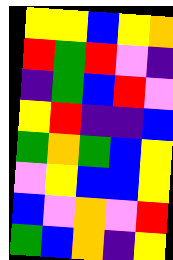[["yellow", "yellow", "blue", "yellow", "orange"], ["red", "green", "red", "violet", "indigo"], ["indigo", "green", "blue", "red", "violet"], ["yellow", "red", "indigo", "indigo", "blue"], ["green", "orange", "green", "blue", "yellow"], ["violet", "yellow", "blue", "blue", "yellow"], ["blue", "violet", "orange", "violet", "red"], ["green", "blue", "orange", "indigo", "yellow"]]